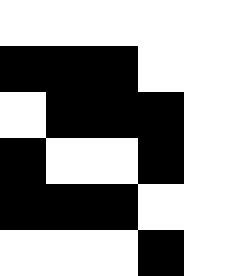[["white", "white", "white", "white", "white"], ["black", "black", "black", "white", "white"], ["white", "black", "black", "black", "white"], ["black", "white", "white", "black", "white"], ["black", "black", "black", "white", "white"], ["white", "white", "white", "black", "white"]]